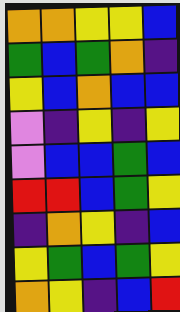[["orange", "orange", "yellow", "yellow", "blue"], ["green", "blue", "green", "orange", "indigo"], ["yellow", "blue", "orange", "blue", "blue"], ["violet", "indigo", "yellow", "indigo", "yellow"], ["violet", "blue", "blue", "green", "blue"], ["red", "red", "blue", "green", "yellow"], ["indigo", "orange", "yellow", "indigo", "blue"], ["yellow", "green", "blue", "green", "yellow"], ["orange", "yellow", "indigo", "blue", "red"]]